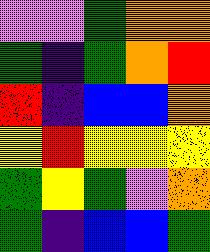[["violet", "violet", "green", "orange", "orange"], ["green", "indigo", "green", "orange", "red"], ["red", "indigo", "blue", "blue", "orange"], ["yellow", "red", "yellow", "yellow", "yellow"], ["green", "yellow", "green", "violet", "orange"], ["green", "indigo", "blue", "blue", "green"]]